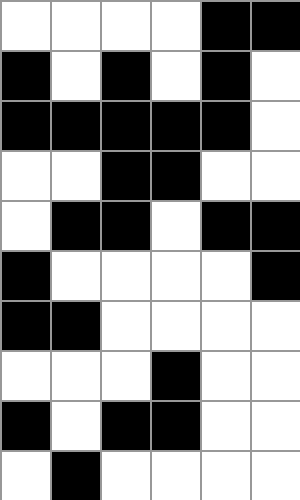[["white", "white", "white", "white", "black", "black"], ["black", "white", "black", "white", "black", "white"], ["black", "black", "black", "black", "black", "white"], ["white", "white", "black", "black", "white", "white"], ["white", "black", "black", "white", "black", "black"], ["black", "white", "white", "white", "white", "black"], ["black", "black", "white", "white", "white", "white"], ["white", "white", "white", "black", "white", "white"], ["black", "white", "black", "black", "white", "white"], ["white", "black", "white", "white", "white", "white"]]